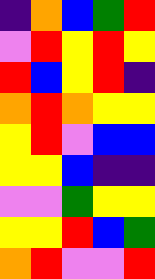[["indigo", "orange", "blue", "green", "red"], ["violet", "red", "yellow", "red", "yellow"], ["red", "blue", "yellow", "red", "indigo"], ["orange", "red", "orange", "yellow", "yellow"], ["yellow", "red", "violet", "blue", "blue"], ["yellow", "yellow", "blue", "indigo", "indigo"], ["violet", "violet", "green", "yellow", "yellow"], ["yellow", "yellow", "red", "blue", "green"], ["orange", "red", "violet", "violet", "red"]]